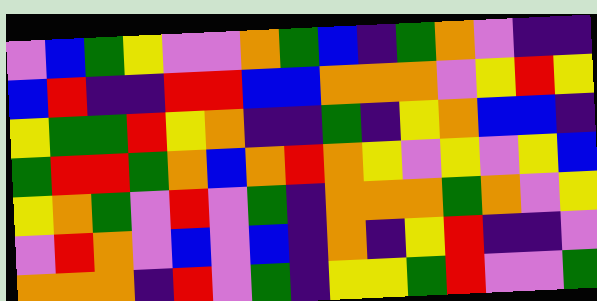[["violet", "blue", "green", "yellow", "violet", "violet", "orange", "green", "blue", "indigo", "green", "orange", "violet", "indigo", "indigo"], ["blue", "red", "indigo", "indigo", "red", "red", "blue", "blue", "orange", "orange", "orange", "violet", "yellow", "red", "yellow"], ["yellow", "green", "green", "red", "yellow", "orange", "indigo", "indigo", "green", "indigo", "yellow", "orange", "blue", "blue", "indigo"], ["green", "red", "red", "green", "orange", "blue", "orange", "red", "orange", "yellow", "violet", "yellow", "violet", "yellow", "blue"], ["yellow", "orange", "green", "violet", "red", "violet", "green", "indigo", "orange", "orange", "orange", "green", "orange", "violet", "yellow"], ["violet", "red", "orange", "violet", "blue", "violet", "blue", "indigo", "orange", "indigo", "yellow", "red", "indigo", "indigo", "violet"], ["orange", "orange", "orange", "indigo", "red", "violet", "green", "indigo", "yellow", "yellow", "green", "red", "violet", "violet", "green"]]